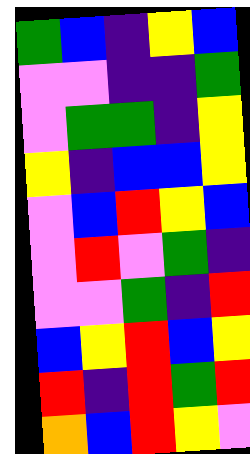[["green", "blue", "indigo", "yellow", "blue"], ["violet", "violet", "indigo", "indigo", "green"], ["violet", "green", "green", "indigo", "yellow"], ["yellow", "indigo", "blue", "blue", "yellow"], ["violet", "blue", "red", "yellow", "blue"], ["violet", "red", "violet", "green", "indigo"], ["violet", "violet", "green", "indigo", "red"], ["blue", "yellow", "red", "blue", "yellow"], ["red", "indigo", "red", "green", "red"], ["orange", "blue", "red", "yellow", "violet"]]